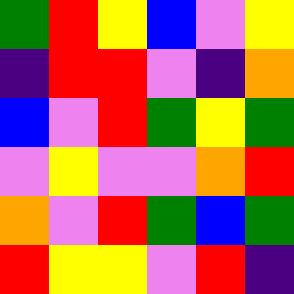[["green", "red", "yellow", "blue", "violet", "yellow"], ["indigo", "red", "red", "violet", "indigo", "orange"], ["blue", "violet", "red", "green", "yellow", "green"], ["violet", "yellow", "violet", "violet", "orange", "red"], ["orange", "violet", "red", "green", "blue", "green"], ["red", "yellow", "yellow", "violet", "red", "indigo"]]